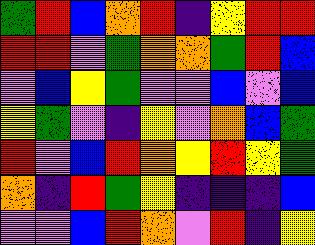[["green", "red", "blue", "orange", "red", "indigo", "yellow", "red", "red"], ["red", "red", "violet", "green", "orange", "orange", "green", "red", "blue"], ["violet", "blue", "yellow", "green", "violet", "violet", "blue", "violet", "blue"], ["yellow", "green", "violet", "indigo", "yellow", "violet", "orange", "blue", "green"], ["red", "violet", "blue", "red", "orange", "yellow", "red", "yellow", "green"], ["orange", "indigo", "red", "green", "yellow", "indigo", "indigo", "indigo", "blue"], ["violet", "violet", "blue", "red", "orange", "violet", "red", "indigo", "yellow"]]